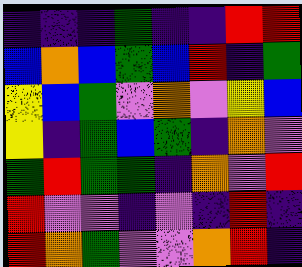[["indigo", "indigo", "indigo", "green", "indigo", "indigo", "red", "red"], ["blue", "orange", "blue", "green", "blue", "red", "indigo", "green"], ["yellow", "blue", "green", "violet", "orange", "violet", "yellow", "blue"], ["yellow", "indigo", "green", "blue", "green", "indigo", "orange", "violet"], ["green", "red", "green", "green", "indigo", "orange", "violet", "red"], ["red", "violet", "violet", "indigo", "violet", "indigo", "red", "indigo"], ["red", "orange", "green", "violet", "violet", "orange", "red", "indigo"]]